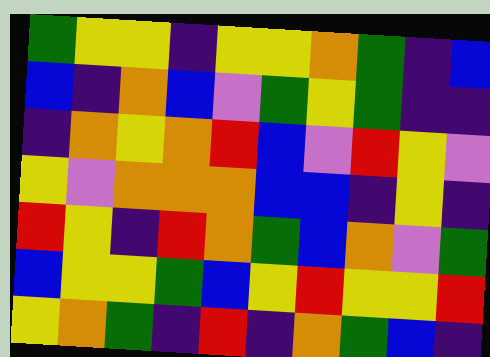[["green", "yellow", "yellow", "indigo", "yellow", "yellow", "orange", "green", "indigo", "blue"], ["blue", "indigo", "orange", "blue", "violet", "green", "yellow", "green", "indigo", "indigo"], ["indigo", "orange", "yellow", "orange", "red", "blue", "violet", "red", "yellow", "violet"], ["yellow", "violet", "orange", "orange", "orange", "blue", "blue", "indigo", "yellow", "indigo"], ["red", "yellow", "indigo", "red", "orange", "green", "blue", "orange", "violet", "green"], ["blue", "yellow", "yellow", "green", "blue", "yellow", "red", "yellow", "yellow", "red"], ["yellow", "orange", "green", "indigo", "red", "indigo", "orange", "green", "blue", "indigo"]]